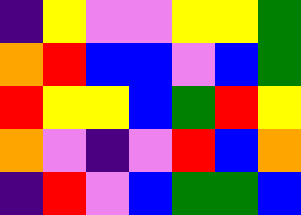[["indigo", "yellow", "violet", "violet", "yellow", "yellow", "green"], ["orange", "red", "blue", "blue", "violet", "blue", "green"], ["red", "yellow", "yellow", "blue", "green", "red", "yellow"], ["orange", "violet", "indigo", "violet", "red", "blue", "orange"], ["indigo", "red", "violet", "blue", "green", "green", "blue"]]